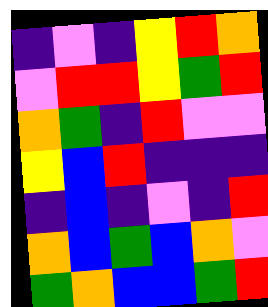[["indigo", "violet", "indigo", "yellow", "red", "orange"], ["violet", "red", "red", "yellow", "green", "red"], ["orange", "green", "indigo", "red", "violet", "violet"], ["yellow", "blue", "red", "indigo", "indigo", "indigo"], ["indigo", "blue", "indigo", "violet", "indigo", "red"], ["orange", "blue", "green", "blue", "orange", "violet"], ["green", "orange", "blue", "blue", "green", "red"]]